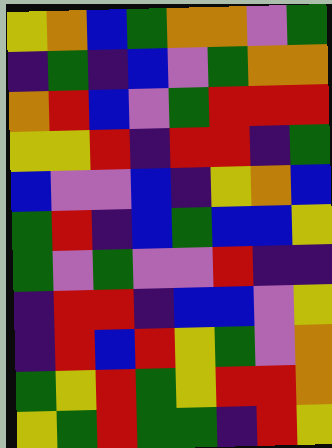[["yellow", "orange", "blue", "green", "orange", "orange", "violet", "green"], ["indigo", "green", "indigo", "blue", "violet", "green", "orange", "orange"], ["orange", "red", "blue", "violet", "green", "red", "red", "red"], ["yellow", "yellow", "red", "indigo", "red", "red", "indigo", "green"], ["blue", "violet", "violet", "blue", "indigo", "yellow", "orange", "blue"], ["green", "red", "indigo", "blue", "green", "blue", "blue", "yellow"], ["green", "violet", "green", "violet", "violet", "red", "indigo", "indigo"], ["indigo", "red", "red", "indigo", "blue", "blue", "violet", "yellow"], ["indigo", "red", "blue", "red", "yellow", "green", "violet", "orange"], ["green", "yellow", "red", "green", "yellow", "red", "red", "orange"], ["yellow", "green", "red", "green", "green", "indigo", "red", "yellow"]]